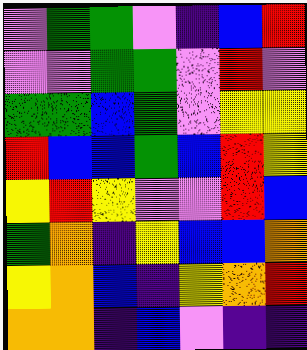[["violet", "green", "green", "violet", "indigo", "blue", "red"], ["violet", "violet", "green", "green", "violet", "red", "violet"], ["green", "green", "blue", "green", "violet", "yellow", "yellow"], ["red", "blue", "blue", "green", "blue", "red", "yellow"], ["yellow", "red", "yellow", "violet", "violet", "red", "blue"], ["green", "orange", "indigo", "yellow", "blue", "blue", "orange"], ["yellow", "orange", "blue", "indigo", "yellow", "orange", "red"], ["orange", "orange", "indigo", "blue", "violet", "indigo", "indigo"]]